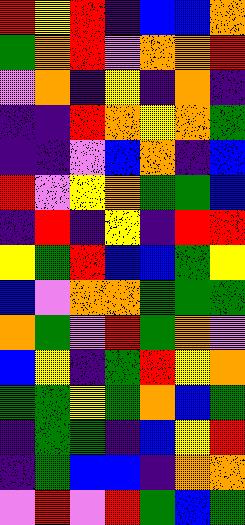[["red", "yellow", "red", "indigo", "blue", "blue", "orange"], ["green", "orange", "red", "violet", "orange", "orange", "red"], ["violet", "orange", "indigo", "yellow", "indigo", "orange", "indigo"], ["indigo", "indigo", "red", "orange", "yellow", "orange", "green"], ["indigo", "indigo", "violet", "blue", "orange", "indigo", "blue"], ["red", "violet", "yellow", "orange", "green", "green", "blue"], ["indigo", "red", "indigo", "yellow", "indigo", "red", "red"], ["yellow", "green", "red", "blue", "blue", "green", "yellow"], ["blue", "violet", "orange", "orange", "green", "green", "green"], ["orange", "green", "violet", "red", "green", "orange", "violet"], ["blue", "yellow", "indigo", "green", "red", "yellow", "orange"], ["green", "green", "yellow", "green", "orange", "blue", "green"], ["indigo", "green", "green", "indigo", "blue", "yellow", "red"], ["indigo", "green", "blue", "blue", "indigo", "orange", "orange"], ["violet", "red", "violet", "red", "green", "blue", "green"]]